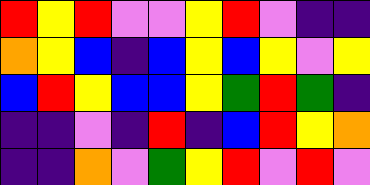[["red", "yellow", "red", "violet", "violet", "yellow", "red", "violet", "indigo", "indigo"], ["orange", "yellow", "blue", "indigo", "blue", "yellow", "blue", "yellow", "violet", "yellow"], ["blue", "red", "yellow", "blue", "blue", "yellow", "green", "red", "green", "indigo"], ["indigo", "indigo", "violet", "indigo", "red", "indigo", "blue", "red", "yellow", "orange"], ["indigo", "indigo", "orange", "violet", "green", "yellow", "red", "violet", "red", "violet"]]